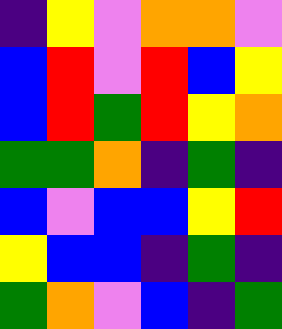[["indigo", "yellow", "violet", "orange", "orange", "violet"], ["blue", "red", "violet", "red", "blue", "yellow"], ["blue", "red", "green", "red", "yellow", "orange"], ["green", "green", "orange", "indigo", "green", "indigo"], ["blue", "violet", "blue", "blue", "yellow", "red"], ["yellow", "blue", "blue", "indigo", "green", "indigo"], ["green", "orange", "violet", "blue", "indigo", "green"]]